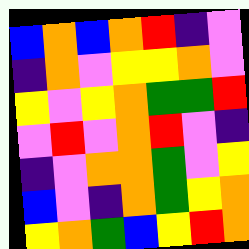[["blue", "orange", "blue", "orange", "red", "indigo", "violet"], ["indigo", "orange", "violet", "yellow", "yellow", "orange", "violet"], ["yellow", "violet", "yellow", "orange", "green", "green", "red"], ["violet", "red", "violet", "orange", "red", "violet", "indigo"], ["indigo", "violet", "orange", "orange", "green", "violet", "yellow"], ["blue", "violet", "indigo", "orange", "green", "yellow", "orange"], ["yellow", "orange", "green", "blue", "yellow", "red", "orange"]]